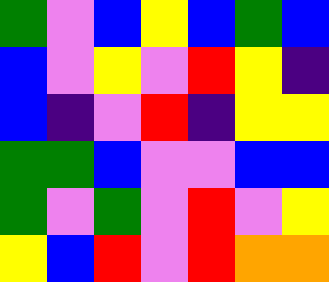[["green", "violet", "blue", "yellow", "blue", "green", "blue"], ["blue", "violet", "yellow", "violet", "red", "yellow", "indigo"], ["blue", "indigo", "violet", "red", "indigo", "yellow", "yellow"], ["green", "green", "blue", "violet", "violet", "blue", "blue"], ["green", "violet", "green", "violet", "red", "violet", "yellow"], ["yellow", "blue", "red", "violet", "red", "orange", "orange"]]